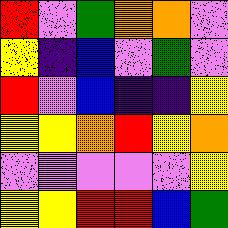[["red", "violet", "green", "orange", "orange", "violet"], ["yellow", "indigo", "blue", "violet", "green", "violet"], ["red", "violet", "blue", "indigo", "indigo", "yellow"], ["yellow", "yellow", "orange", "red", "yellow", "orange"], ["violet", "violet", "violet", "violet", "violet", "yellow"], ["yellow", "yellow", "red", "red", "blue", "green"]]